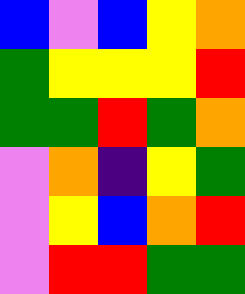[["blue", "violet", "blue", "yellow", "orange"], ["green", "yellow", "yellow", "yellow", "red"], ["green", "green", "red", "green", "orange"], ["violet", "orange", "indigo", "yellow", "green"], ["violet", "yellow", "blue", "orange", "red"], ["violet", "red", "red", "green", "green"]]